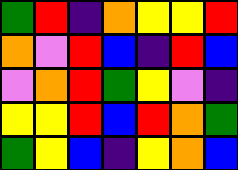[["green", "red", "indigo", "orange", "yellow", "yellow", "red"], ["orange", "violet", "red", "blue", "indigo", "red", "blue"], ["violet", "orange", "red", "green", "yellow", "violet", "indigo"], ["yellow", "yellow", "red", "blue", "red", "orange", "green"], ["green", "yellow", "blue", "indigo", "yellow", "orange", "blue"]]